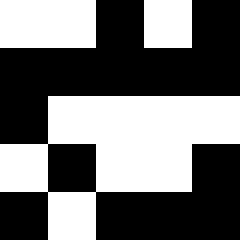[["white", "white", "black", "white", "black"], ["black", "black", "black", "black", "black"], ["black", "white", "white", "white", "white"], ["white", "black", "white", "white", "black"], ["black", "white", "black", "black", "black"]]